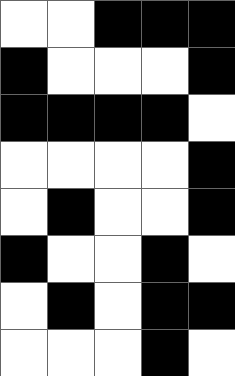[["white", "white", "black", "black", "black"], ["black", "white", "white", "white", "black"], ["black", "black", "black", "black", "white"], ["white", "white", "white", "white", "black"], ["white", "black", "white", "white", "black"], ["black", "white", "white", "black", "white"], ["white", "black", "white", "black", "black"], ["white", "white", "white", "black", "white"]]